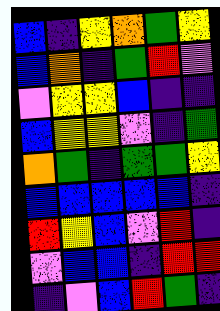[["blue", "indigo", "yellow", "orange", "green", "yellow"], ["blue", "orange", "indigo", "green", "red", "violet"], ["violet", "yellow", "yellow", "blue", "indigo", "indigo"], ["blue", "yellow", "yellow", "violet", "indigo", "green"], ["orange", "green", "indigo", "green", "green", "yellow"], ["blue", "blue", "blue", "blue", "blue", "indigo"], ["red", "yellow", "blue", "violet", "red", "indigo"], ["violet", "blue", "blue", "indigo", "red", "red"], ["indigo", "violet", "blue", "red", "green", "indigo"]]